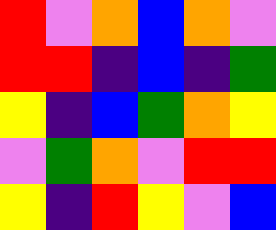[["red", "violet", "orange", "blue", "orange", "violet"], ["red", "red", "indigo", "blue", "indigo", "green"], ["yellow", "indigo", "blue", "green", "orange", "yellow"], ["violet", "green", "orange", "violet", "red", "red"], ["yellow", "indigo", "red", "yellow", "violet", "blue"]]